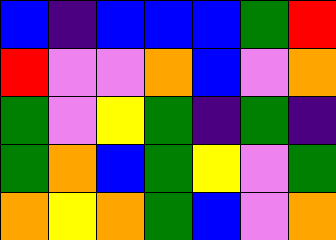[["blue", "indigo", "blue", "blue", "blue", "green", "red"], ["red", "violet", "violet", "orange", "blue", "violet", "orange"], ["green", "violet", "yellow", "green", "indigo", "green", "indigo"], ["green", "orange", "blue", "green", "yellow", "violet", "green"], ["orange", "yellow", "orange", "green", "blue", "violet", "orange"]]